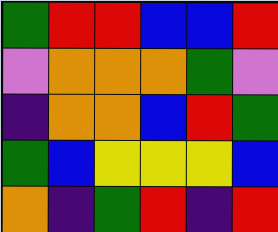[["green", "red", "red", "blue", "blue", "red"], ["violet", "orange", "orange", "orange", "green", "violet"], ["indigo", "orange", "orange", "blue", "red", "green"], ["green", "blue", "yellow", "yellow", "yellow", "blue"], ["orange", "indigo", "green", "red", "indigo", "red"]]